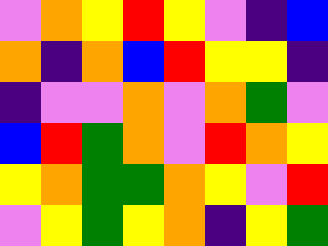[["violet", "orange", "yellow", "red", "yellow", "violet", "indigo", "blue"], ["orange", "indigo", "orange", "blue", "red", "yellow", "yellow", "indigo"], ["indigo", "violet", "violet", "orange", "violet", "orange", "green", "violet"], ["blue", "red", "green", "orange", "violet", "red", "orange", "yellow"], ["yellow", "orange", "green", "green", "orange", "yellow", "violet", "red"], ["violet", "yellow", "green", "yellow", "orange", "indigo", "yellow", "green"]]